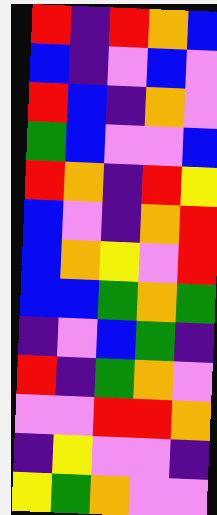[["red", "indigo", "red", "orange", "blue"], ["blue", "indigo", "violet", "blue", "violet"], ["red", "blue", "indigo", "orange", "violet"], ["green", "blue", "violet", "violet", "blue"], ["red", "orange", "indigo", "red", "yellow"], ["blue", "violet", "indigo", "orange", "red"], ["blue", "orange", "yellow", "violet", "red"], ["blue", "blue", "green", "orange", "green"], ["indigo", "violet", "blue", "green", "indigo"], ["red", "indigo", "green", "orange", "violet"], ["violet", "violet", "red", "red", "orange"], ["indigo", "yellow", "violet", "violet", "indigo"], ["yellow", "green", "orange", "violet", "violet"]]